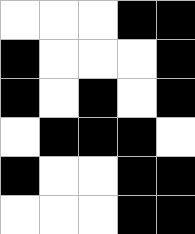[["white", "white", "white", "black", "black"], ["black", "white", "white", "white", "black"], ["black", "white", "black", "white", "black"], ["white", "black", "black", "black", "white"], ["black", "white", "white", "black", "black"], ["white", "white", "white", "black", "black"]]